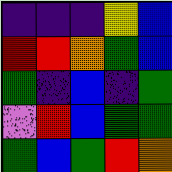[["indigo", "indigo", "indigo", "yellow", "blue"], ["red", "red", "orange", "green", "blue"], ["green", "indigo", "blue", "indigo", "green"], ["violet", "red", "blue", "green", "green"], ["green", "blue", "green", "red", "orange"]]